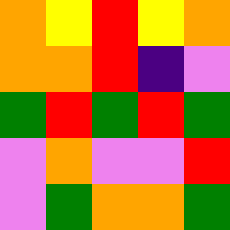[["orange", "yellow", "red", "yellow", "orange"], ["orange", "orange", "red", "indigo", "violet"], ["green", "red", "green", "red", "green"], ["violet", "orange", "violet", "violet", "red"], ["violet", "green", "orange", "orange", "green"]]